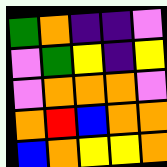[["green", "orange", "indigo", "indigo", "violet"], ["violet", "green", "yellow", "indigo", "yellow"], ["violet", "orange", "orange", "orange", "violet"], ["orange", "red", "blue", "orange", "orange"], ["blue", "orange", "yellow", "yellow", "orange"]]